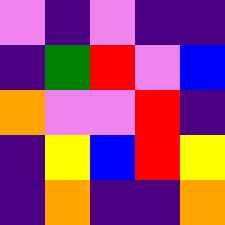[["violet", "indigo", "violet", "indigo", "indigo"], ["indigo", "green", "red", "violet", "blue"], ["orange", "violet", "violet", "red", "indigo"], ["indigo", "yellow", "blue", "red", "yellow"], ["indigo", "orange", "indigo", "indigo", "orange"]]